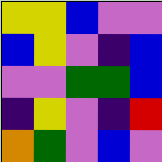[["yellow", "yellow", "blue", "violet", "violet"], ["blue", "yellow", "violet", "indigo", "blue"], ["violet", "violet", "green", "green", "blue"], ["indigo", "yellow", "violet", "indigo", "red"], ["orange", "green", "violet", "blue", "violet"]]